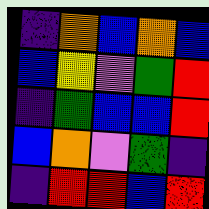[["indigo", "orange", "blue", "orange", "blue"], ["blue", "yellow", "violet", "green", "red"], ["indigo", "green", "blue", "blue", "red"], ["blue", "orange", "violet", "green", "indigo"], ["indigo", "red", "red", "blue", "red"]]